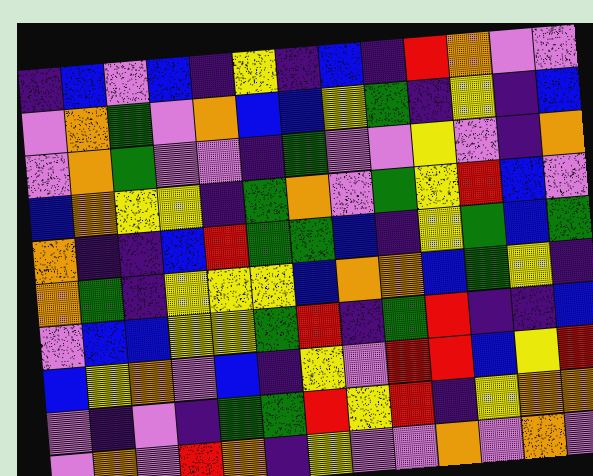[["indigo", "blue", "violet", "blue", "indigo", "yellow", "indigo", "blue", "indigo", "red", "orange", "violet", "violet"], ["violet", "orange", "green", "violet", "orange", "blue", "blue", "yellow", "green", "indigo", "yellow", "indigo", "blue"], ["violet", "orange", "green", "violet", "violet", "indigo", "green", "violet", "violet", "yellow", "violet", "indigo", "orange"], ["blue", "orange", "yellow", "yellow", "indigo", "green", "orange", "violet", "green", "yellow", "red", "blue", "violet"], ["orange", "indigo", "indigo", "blue", "red", "green", "green", "blue", "indigo", "yellow", "green", "blue", "green"], ["orange", "green", "indigo", "yellow", "yellow", "yellow", "blue", "orange", "orange", "blue", "green", "yellow", "indigo"], ["violet", "blue", "blue", "yellow", "yellow", "green", "red", "indigo", "green", "red", "indigo", "indigo", "blue"], ["blue", "yellow", "orange", "violet", "blue", "indigo", "yellow", "violet", "red", "red", "blue", "yellow", "red"], ["violet", "indigo", "violet", "indigo", "green", "green", "red", "yellow", "red", "indigo", "yellow", "orange", "orange"], ["violet", "orange", "violet", "red", "orange", "indigo", "yellow", "violet", "violet", "orange", "violet", "orange", "violet"]]